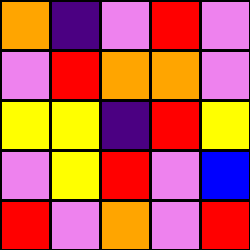[["orange", "indigo", "violet", "red", "violet"], ["violet", "red", "orange", "orange", "violet"], ["yellow", "yellow", "indigo", "red", "yellow"], ["violet", "yellow", "red", "violet", "blue"], ["red", "violet", "orange", "violet", "red"]]